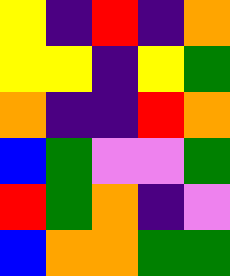[["yellow", "indigo", "red", "indigo", "orange"], ["yellow", "yellow", "indigo", "yellow", "green"], ["orange", "indigo", "indigo", "red", "orange"], ["blue", "green", "violet", "violet", "green"], ["red", "green", "orange", "indigo", "violet"], ["blue", "orange", "orange", "green", "green"]]